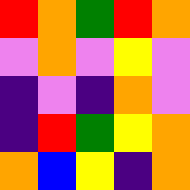[["red", "orange", "green", "red", "orange"], ["violet", "orange", "violet", "yellow", "violet"], ["indigo", "violet", "indigo", "orange", "violet"], ["indigo", "red", "green", "yellow", "orange"], ["orange", "blue", "yellow", "indigo", "orange"]]